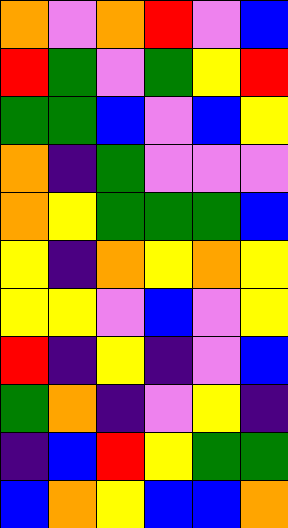[["orange", "violet", "orange", "red", "violet", "blue"], ["red", "green", "violet", "green", "yellow", "red"], ["green", "green", "blue", "violet", "blue", "yellow"], ["orange", "indigo", "green", "violet", "violet", "violet"], ["orange", "yellow", "green", "green", "green", "blue"], ["yellow", "indigo", "orange", "yellow", "orange", "yellow"], ["yellow", "yellow", "violet", "blue", "violet", "yellow"], ["red", "indigo", "yellow", "indigo", "violet", "blue"], ["green", "orange", "indigo", "violet", "yellow", "indigo"], ["indigo", "blue", "red", "yellow", "green", "green"], ["blue", "orange", "yellow", "blue", "blue", "orange"]]